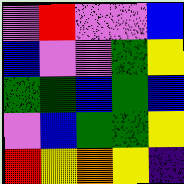[["violet", "red", "violet", "violet", "blue"], ["blue", "violet", "violet", "green", "yellow"], ["green", "green", "blue", "green", "blue"], ["violet", "blue", "green", "green", "yellow"], ["red", "yellow", "orange", "yellow", "indigo"]]